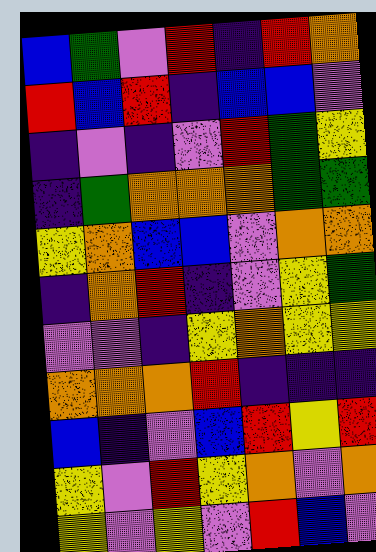[["blue", "green", "violet", "red", "indigo", "red", "orange"], ["red", "blue", "red", "indigo", "blue", "blue", "violet"], ["indigo", "violet", "indigo", "violet", "red", "green", "yellow"], ["indigo", "green", "orange", "orange", "orange", "green", "green"], ["yellow", "orange", "blue", "blue", "violet", "orange", "orange"], ["indigo", "orange", "red", "indigo", "violet", "yellow", "green"], ["violet", "violet", "indigo", "yellow", "orange", "yellow", "yellow"], ["orange", "orange", "orange", "red", "indigo", "indigo", "indigo"], ["blue", "indigo", "violet", "blue", "red", "yellow", "red"], ["yellow", "violet", "red", "yellow", "orange", "violet", "orange"], ["yellow", "violet", "yellow", "violet", "red", "blue", "violet"]]